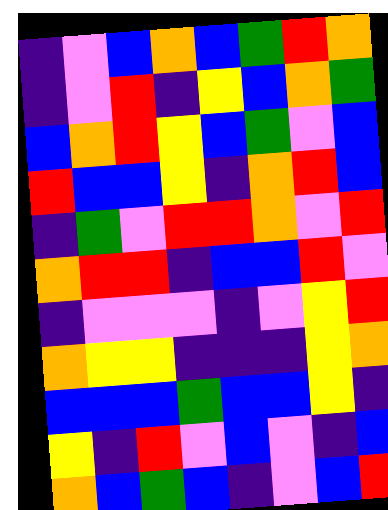[["indigo", "violet", "blue", "orange", "blue", "green", "red", "orange"], ["indigo", "violet", "red", "indigo", "yellow", "blue", "orange", "green"], ["blue", "orange", "red", "yellow", "blue", "green", "violet", "blue"], ["red", "blue", "blue", "yellow", "indigo", "orange", "red", "blue"], ["indigo", "green", "violet", "red", "red", "orange", "violet", "red"], ["orange", "red", "red", "indigo", "blue", "blue", "red", "violet"], ["indigo", "violet", "violet", "violet", "indigo", "violet", "yellow", "red"], ["orange", "yellow", "yellow", "indigo", "indigo", "indigo", "yellow", "orange"], ["blue", "blue", "blue", "green", "blue", "blue", "yellow", "indigo"], ["yellow", "indigo", "red", "violet", "blue", "violet", "indigo", "blue"], ["orange", "blue", "green", "blue", "indigo", "violet", "blue", "red"]]